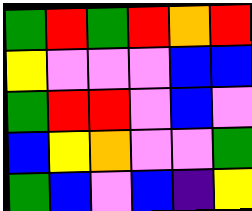[["green", "red", "green", "red", "orange", "red"], ["yellow", "violet", "violet", "violet", "blue", "blue"], ["green", "red", "red", "violet", "blue", "violet"], ["blue", "yellow", "orange", "violet", "violet", "green"], ["green", "blue", "violet", "blue", "indigo", "yellow"]]